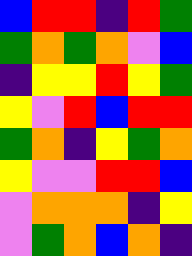[["blue", "red", "red", "indigo", "red", "green"], ["green", "orange", "green", "orange", "violet", "blue"], ["indigo", "yellow", "yellow", "red", "yellow", "green"], ["yellow", "violet", "red", "blue", "red", "red"], ["green", "orange", "indigo", "yellow", "green", "orange"], ["yellow", "violet", "violet", "red", "red", "blue"], ["violet", "orange", "orange", "orange", "indigo", "yellow"], ["violet", "green", "orange", "blue", "orange", "indigo"]]